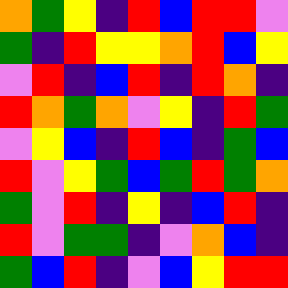[["orange", "green", "yellow", "indigo", "red", "blue", "red", "red", "violet"], ["green", "indigo", "red", "yellow", "yellow", "orange", "red", "blue", "yellow"], ["violet", "red", "indigo", "blue", "red", "indigo", "red", "orange", "indigo"], ["red", "orange", "green", "orange", "violet", "yellow", "indigo", "red", "green"], ["violet", "yellow", "blue", "indigo", "red", "blue", "indigo", "green", "blue"], ["red", "violet", "yellow", "green", "blue", "green", "red", "green", "orange"], ["green", "violet", "red", "indigo", "yellow", "indigo", "blue", "red", "indigo"], ["red", "violet", "green", "green", "indigo", "violet", "orange", "blue", "indigo"], ["green", "blue", "red", "indigo", "violet", "blue", "yellow", "red", "red"]]